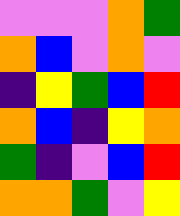[["violet", "violet", "violet", "orange", "green"], ["orange", "blue", "violet", "orange", "violet"], ["indigo", "yellow", "green", "blue", "red"], ["orange", "blue", "indigo", "yellow", "orange"], ["green", "indigo", "violet", "blue", "red"], ["orange", "orange", "green", "violet", "yellow"]]